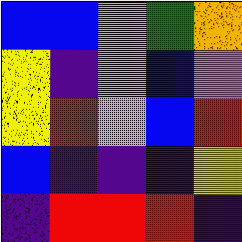[["blue", "blue", "violet", "green", "orange"], ["yellow", "indigo", "violet", "blue", "violet"], ["yellow", "red", "violet", "blue", "red"], ["blue", "indigo", "indigo", "indigo", "yellow"], ["indigo", "red", "red", "red", "indigo"]]